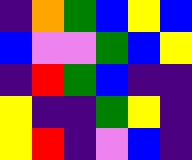[["indigo", "orange", "green", "blue", "yellow", "blue"], ["blue", "violet", "violet", "green", "blue", "yellow"], ["indigo", "red", "green", "blue", "indigo", "indigo"], ["yellow", "indigo", "indigo", "green", "yellow", "indigo"], ["yellow", "red", "indigo", "violet", "blue", "indigo"]]